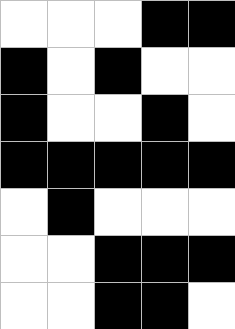[["white", "white", "white", "black", "black"], ["black", "white", "black", "white", "white"], ["black", "white", "white", "black", "white"], ["black", "black", "black", "black", "black"], ["white", "black", "white", "white", "white"], ["white", "white", "black", "black", "black"], ["white", "white", "black", "black", "white"]]